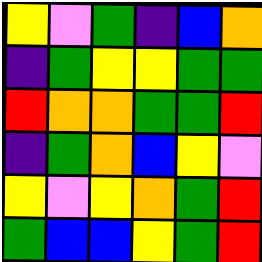[["yellow", "violet", "green", "indigo", "blue", "orange"], ["indigo", "green", "yellow", "yellow", "green", "green"], ["red", "orange", "orange", "green", "green", "red"], ["indigo", "green", "orange", "blue", "yellow", "violet"], ["yellow", "violet", "yellow", "orange", "green", "red"], ["green", "blue", "blue", "yellow", "green", "red"]]